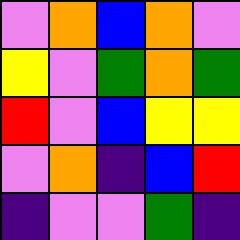[["violet", "orange", "blue", "orange", "violet"], ["yellow", "violet", "green", "orange", "green"], ["red", "violet", "blue", "yellow", "yellow"], ["violet", "orange", "indigo", "blue", "red"], ["indigo", "violet", "violet", "green", "indigo"]]